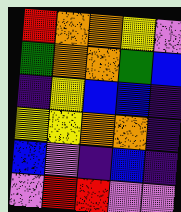[["red", "orange", "orange", "yellow", "violet"], ["green", "orange", "orange", "green", "blue"], ["indigo", "yellow", "blue", "blue", "indigo"], ["yellow", "yellow", "orange", "orange", "indigo"], ["blue", "violet", "indigo", "blue", "indigo"], ["violet", "red", "red", "violet", "violet"]]